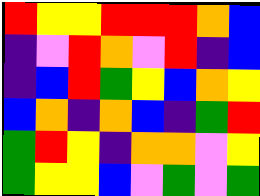[["red", "yellow", "yellow", "red", "red", "red", "orange", "blue"], ["indigo", "violet", "red", "orange", "violet", "red", "indigo", "blue"], ["indigo", "blue", "red", "green", "yellow", "blue", "orange", "yellow"], ["blue", "orange", "indigo", "orange", "blue", "indigo", "green", "red"], ["green", "red", "yellow", "indigo", "orange", "orange", "violet", "yellow"], ["green", "yellow", "yellow", "blue", "violet", "green", "violet", "green"]]